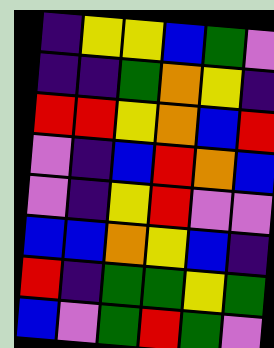[["indigo", "yellow", "yellow", "blue", "green", "violet"], ["indigo", "indigo", "green", "orange", "yellow", "indigo"], ["red", "red", "yellow", "orange", "blue", "red"], ["violet", "indigo", "blue", "red", "orange", "blue"], ["violet", "indigo", "yellow", "red", "violet", "violet"], ["blue", "blue", "orange", "yellow", "blue", "indigo"], ["red", "indigo", "green", "green", "yellow", "green"], ["blue", "violet", "green", "red", "green", "violet"]]